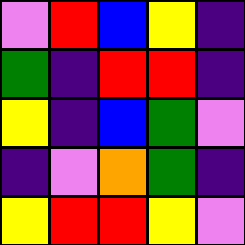[["violet", "red", "blue", "yellow", "indigo"], ["green", "indigo", "red", "red", "indigo"], ["yellow", "indigo", "blue", "green", "violet"], ["indigo", "violet", "orange", "green", "indigo"], ["yellow", "red", "red", "yellow", "violet"]]